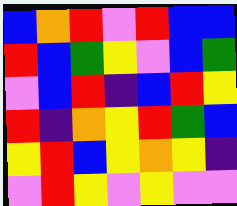[["blue", "orange", "red", "violet", "red", "blue", "blue"], ["red", "blue", "green", "yellow", "violet", "blue", "green"], ["violet", "blue", "red", "indigo", "blue", "red", "yellow"], ["red", "indigo", "orange", "yellow", "red", "green", "blue"], ["yellow", "red", "blue", "yellow", "orange", "yellow", "indigo"], ["violet", "red", "yellow", "violet", "yellow", "violet", "violet"]]